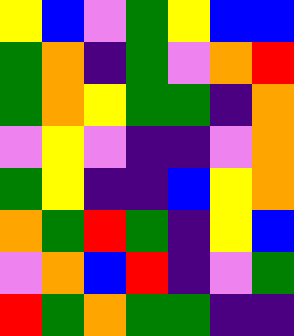[["yellow", "blue", "violet", "green", "yellow", "blue", "blue"], ["green", "orange", "indigo", "green", "violet", "orange", "red"], ["green", "orange", "yellow", "green", "green", "indigo", "orange"], ["violet", "yellow", "violet", "indigo", "indigo", "violet", "orange"], ["green", "yellow", "indigo", "indigo", "blue", "yellow", "orange"], ["orange", "green", "red", "green", "indigo", "yellow", "blue"], ["violet", "orange", "blue", "red", "indigo", "violet", "green"], ["red", "green", "orange", "green", "green", "indigo", "indigo"]]